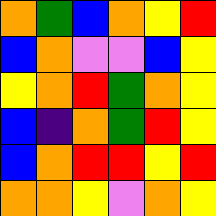[["orange", "green", "blue", "orange", "yellow", "red"], ["blue", "orange", "violet", "violet", "blue", "yellow"], ["yellow", "orange", "red", "green", "orange", "yellow"], ["blue", "indigo", "orange", "green", "red", "yellow"], ["blue", "orange", "red", "red", "yellow", "red"], ["orange", "orange", "yellow", "violet", "orange", "yellow"]]